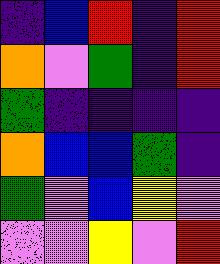[["indigo", "blue", "red", "indigo", "red"], ["orange", "violet", "green", "indigo", "red"], ["green", "indigo", "indigo", "indigo", "indigo"], ["orange", "blue", "blue", "green", "indigo"], ["green", "violet", "blue", "yellow", "violet"], ["violet", "violet", "yellow", "violet", "red"]]